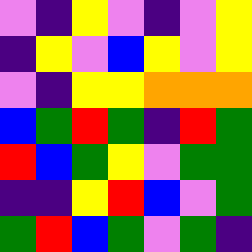[["violet", "indigo", "yellow", "violet", "indigo", "violet", "yellow"], ["indigo", "yellow", "violet", "blue", "yellow", "violet", "yellow"], ["violet", "indigo", "yellow", "yellow", "orange", "orange", "orange"], ["blue", "green", "red", "green", "indigo", "red", "green"], ["red", "blue", "green", "yellow", "violet", "green", "green"], ["indigo", "indigo", "yellow", "red", "blue", "violet", "green"], ["green", "red", "blue", "green", "violet", "green", "indigo"]]